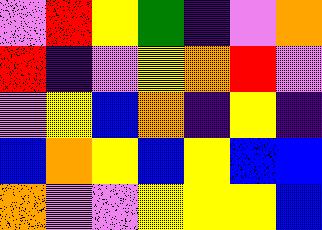[["violet", "red", "yellow", "green", "indigo", "violet", "orange"], ["red", "indigo", "violet", "yellow", "orange", "red", "violet"], ["violet", "yellow", "blue", "orange", "indigo", "yellow", "indigo"], ["blue", "orange", "yellow", "blue", "yellow", "blue", "blue"], ["orange", "violet", "violet", "yellow", "yellow", "yellow", "blue"]]